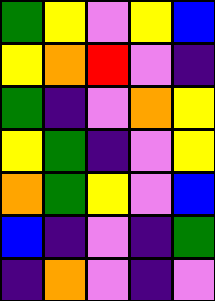[["green", "yellow", "violet", "yellow", "blue"], ["yellow", "orange", "red", "violet", "indigo"], ["green", "indigo", "violet", "orange", "yellow"], ["yellow", "green", "indigo", "violet", "yellow"], ["orange", "green", "yellow", "violet", "blue"], ["blue", "indigo", "violet", "indigo", "green"], ["indigo", "orange", "violet", "indigo", "violet"]]